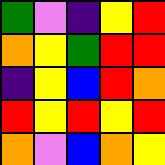[["green", "violet", "indigo", "yellow", "red"], ["orange", "yellow", "green", "red", "red"], ["indigo", "yellow", "blue", "red", "orange"], ["red", "yellow", "red", "yellow", "red"], ["orange", "violet", "blue", "orange", "yellow"]]